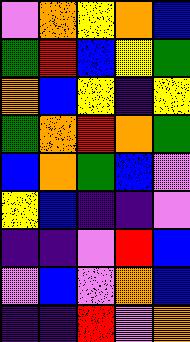[["violet", "orange", "yellow", "orange", "blue"], ["green", "red", "blue", "yellow", "green"], ["orange", "blue", "yellow", "indigo", "yellow"], ["green", "orange", "red", "orange", "green"], ["blue", "orange", "green", "blue", "violet"], ["yellow", "blue", "indigo", "indigo", "violet"], ["indigo", "indigo", "violet", "red", "blue"], ["violet", "blue", "violet", "orange", "blue"], ["indigo", "indigo", "red", "violet", "orange"]]